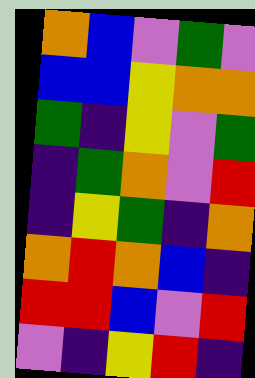[["orange", "blue", "violet", "green", "violet"], ["blue", "blue", "yellow", "orange", "orange"], ["green", "indigo", "yellow", "violet", "green"], ["indigo", "green", "orange", "violet", "red"], ["indigo", "yellow", "green", "indigo", "orange"], ["orange", "red", "orange", "blue", "indigo"], ["red", "red", "blue", "violet", "red"], ["violet", "indigo", "yellow", "red", "indigo"]]